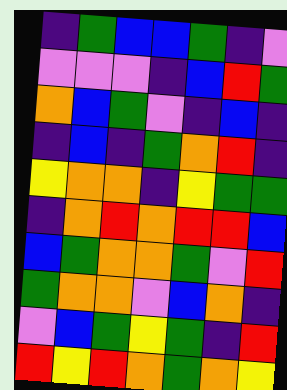[["indigo", "green", "blue", "blue", "green", "indigo", "violet"], ["violet", "violet", "violet", "indigo", "blue", "red", "green"], ["orange", "blue", "green", "violet", "indigo", "blue", "indigo"], ["indigo", "blue", "indigo", "green", "orange", "red", "indigo"], ["yellow", "orange", "orange", "indigo", "yellow", "green", "green"], ["indigo", "orange", "red", "orange", "red", "red", "blue"], ["blue", "green", "orange", "orange", "green", "violet", "red"], ["green", "orange", "orange", "violet", "blue", "orange", "indigo"], ["violet", "blue", "green", "yellow", "green", "indigo", "red"], ["red", "yellow", "red", "orange", "green", "orange", "yellow"]]